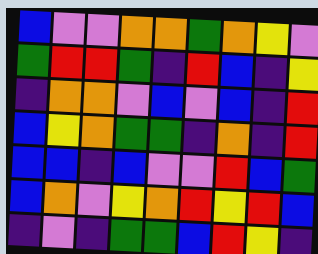[["blue", "violet", "violet", "orange", "orange", "green", "orange", "yellow", "violet"], ["green", "red", "red", "green", "indigo", "red", "blue", "indigo", "yellow"], ["indigo", "orange", "orange", "violet", "blue", "violet", "blue", "indigo", "red"], ["blue", "yellow", "orange", "green", "green", "indigo", "orange", "indigo", "red"], ["blue", "blue", "indigo", "blue", "violet", "violet", "red", "blue", "green"], ["blue", "orange", "violet", "yellow", "orange", "red", "yellow", "red", "blue"], ["indigo", "violet", "indigo", "green", "green", "blue", "red", "yellow", "indigo"]]